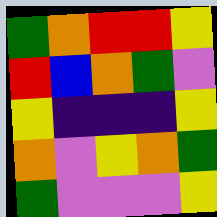[["green", "orange", "red", "red", "yellow"], ["red", "blue", "orange", "green", "violet"], ["yellow", "indigo", "indigo", "indigo", "yellow"], ["orange", "violet", "yellow", "orange", "green"], ["green", "violet", "violet", "violet", "yellow"]]